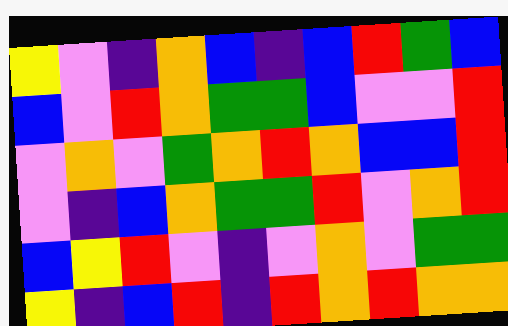[["yellow", "violet", "indigo", "orange", "blue", "indigo", "blue", "red", "green", "blue"], ["blue", "violet", "red", "orange", "green", "green", "blue", "violet", "violet", "red"], ["violet", "orange", "violet", "green", "orange", "red", "orange", "blue", "blue", "red"], ["violet", "indigo", "blue", "orange", "green", "green", "red", "violet", "orange", "red"], ["blue", "yellow", "red", "violet", "indigo", "violet", "orange", "violet", "green", "green"], ["yellow", "indigo", "blue", "red", "indigo", "red", "orange", "red", "orange", "orange"]]